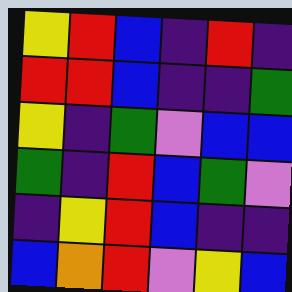[["yellow", "red", "blue", "indigo", "red", "indigo"], ["red", "red", "blue", "indigo", "indigo", "green"], ["yellow", "indigo", "green", "violet", "blue", "blue"], ["green", "indigo", "red", "blue", "green", "violet"], ["indigo", "yellow", "red", "blue", "indigo", "indigo"], ["blue", "orange", "red", "violet", "yellow", "blue"]]